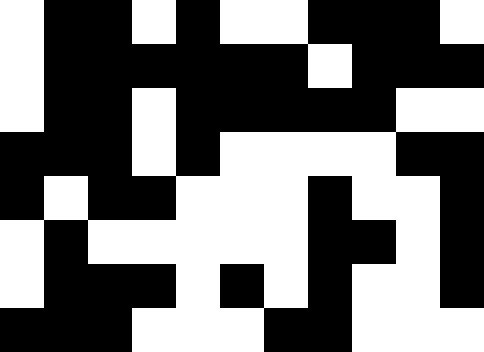[["white", "black", "black", "white", "black", "white", "white", "black", "black", "black", "white"], ["white", "black", "black", "black", "black", "black", "black", "white", "black", "black", "black"], ["white", "black", "black", "white", "black", "black", "black", "black", "black", "white", "white"], ["black", "black", "black", "white", "black", "white", "white", "white", "white", "black", "black"], ["black", "white", "black", "black", "white", "white", "white", "black", "white", "white", "black"], ["white", "black", "white", "white", "white", "white", "white", "black", "black", "white", "black"], ["white", "black", "black", "black", "white", "black", "white", "black", "white", "white", "black"], ["black", "black", "black", "white", "white", "white", "black", "black", "white", "white", "white"]]